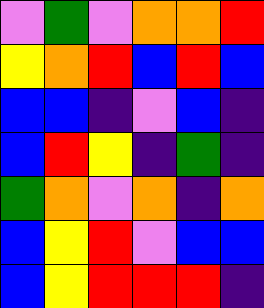[["violet", "green", "violet", "orange", "orange", "red"], ["yellow", "orange", "red", "blue", "red", "blue"], ["blue", "blue", "indigo", "violet", "blue", "indigo"], ["blue", "red", "yellow", "indigo", "green", "indigo"], ["green", "orange", "violet", "orange", "indigo", "orange"], ["blue", "yellow", "red", "violet", "blue", "blue"], ["blue", "yellow", "red", "red", "red", "indigo"]]